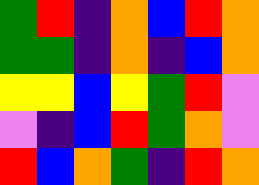[["green", "red", "indigo", "orange", "blue", "red", "orange"], ["green", "green", "indigo", "orange", "indigo", "blue", "orange"], ["yellow", "yellow", "blue", "yellow", "green", "red", "violet"], ["violet", "indigo", "blue", "red", "green", "orange", "violet"], ["red", "blue", "orange", "green", "indigo", "red", "orange"]]